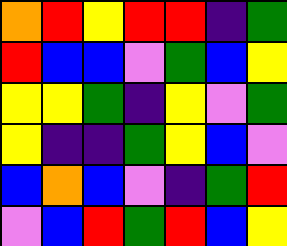[["orange", "red", "yellow", "red", "red", "indigo", "green"], ["red", "blue", "blue", "violet", "green", "blue", "yellow"], ["yellow", "yellow", "green", "indigo", "yellow", "violet", "green"], ["yellow", "indigo", "indigo", "green", "yellow", "blue", "violet"], ["blue", "orange", "blue", "violet", "indigo", "green", "red"], ["violet", "blue", "red", "green", "red", "blue", "yellow"]]